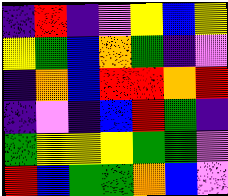[["indigo", "red", "indigo", "violet", "yellow", "blue", "yellow"], ["yellow", "green", "blue", "orange", "green", "indigo", "violet"], ["indigo", "orange", "blue", "red", "red", "orange", "red"], ["indigo", "violet", "indigo", "blue", "red", "green", "indigo"], ["green", "yellow", "yellow", "yellow", "green", "green", "violet"], ["red", "blue", "green", "green", "orange", "blue", "violet"]]